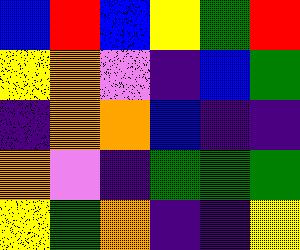[["blue", "red", "blue", "yellow", "green", "red"], ["yellow", "orange", "violet", "indigo", "blue", "green"], ["indigo", "orange", "orange", "blue", "indigo", "indigo"], ["orange", "violet", "indigo", "green", "green", "green"], ["yellow", "green", "orange", "indigo", "indigo", "yellow"]]